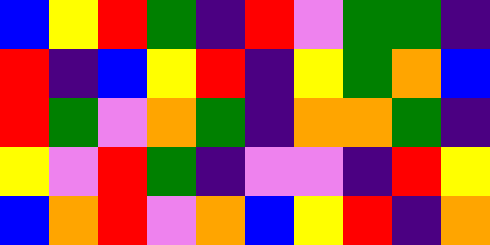[["blue", "yellow", "red", "green", "indigo", "red", "violet", "green", "green", "indigo"], ["red", "indigo", "blue", "yellow", "red", "indigo", "yellow", "green", "orange", "blue"], ["red", "green", "violet", "orange", "green", "indigo", "orange", "orange", "green", "indigo"], ["yellow", "violet", "red", "green", "indigo", "violet", "violet", "indigo", "red", "yellow"], ["blue", "orange", "red", "violet", "orange", "blue", "yellow", "red", "indigo", "orange"]]